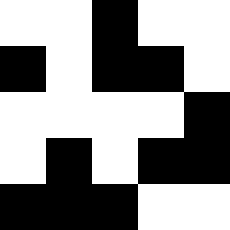[["white", "white", "black", "white", "white"], ["black", "white", "black", "black", "white"], ["white", "white", "white", "white", "black"], ["white", "black", "white", "black", "black"], ["black", "black", "black", "white", "white"]]